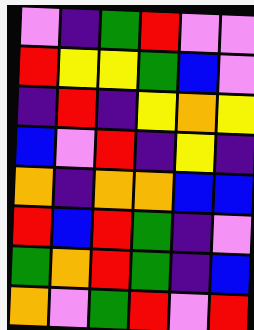[["violet", "indigo", "green", "red", "violet", "violet"], ["red", "yellow", "yellow", "green", "blue", "violet"], ["indigo", "red", "indigo", "yellow", "orange", "yellow"], ["blue", "violet", "red", "indigo", "yellow", "indigo"], ["orange", "indigo", "orange", "orange", "blue", "blue"], ["red", "blue", "red", "green", "indigo", "violet"], ["green", "orange", "red", "green", "indigo", "blue"], ["orange", "violet", "green", "red", "violet", "red"]]